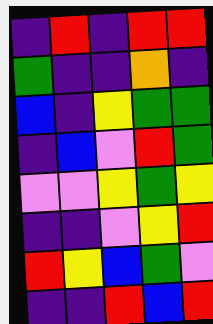[["indigo", "red", "indigo", "red", "red"], ["green", "indigo", "indigo", "orange", "indigo"], ["blue", "indigo", "yellow", "green", "green"], ["indigo", "blue", "violet", "red", "green"], ["violet", "violet", "yellow", "green", "yellow"], ["indigo", "indigo", "violet", "yellow", "red"], ["red", "yellow", "blue", "green", "violet"], ["indigo", "indigo", "red", "blue", "red"]]